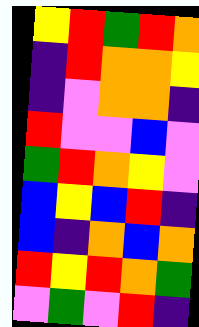[["yellow", "red", "green", "red", "orange"], ["indigo", "red", "orange", "orange", "yellow"], ["indigo", "violet", "orange", "orange", "indigo"], ["red", "violet", "violet", "blue", "violet"], ["green", "red", "orange", "yellow", "violet"], ["blue", "yellow", "blue", "red", "indigo"], ["blue", "indigo", "orange", "blue", "orange"], ["red", "yellow", "red", "orange", "green"], ["violet", "green", "violet", "red", "indigo"]]